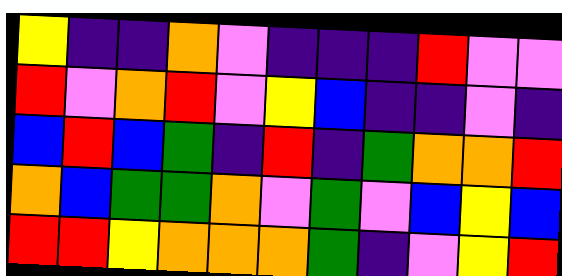[["yellow", "indigo", "indigo", "orange", "violet", "indigo", "indigo", "indigo", "red", "violet", "violet"], ["red", "violet", "orange", "red", "violet", "yellow", "blue", "indigo", "indigo", "violet", "indigo"], ["blue", "red", "blue", "green", "indigo", "red", "indigo", "green", "orange", "orange", "red"], ["orange", "blue", "green", "green", "orange", "violet", "green", "violet", "blue", "yellow", "blue"], ["red", "red", "yellow", "orange", "orange", "orange", "green", "indigo", "violet", "yellow", "red"]]